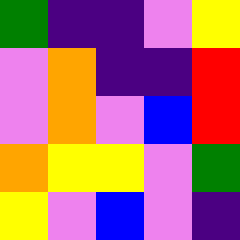[["green", "indigo", "indigo", "violet", "yellow"], ["violet", "orange", "indigo", "indigo", "red"], ["violet", "orange", "violet", "blue", "red"], ["orange", "yellow", "yellow", "violet", "green"], ["yellow", "violet", "blue", "violet", "indigo"]]